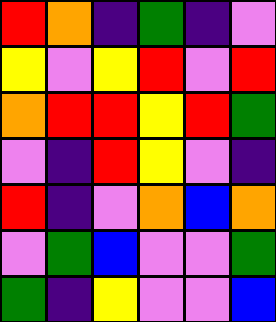[["red", "orange", "indigo", "green", "indigo", "violet"], ["yellow", "violet", "yellow", "red", "violet", "red"], ["orange", "red", "red", "yellow", "red", "green"], ["violet", "indigo", "red", "yellow", "violet", "indigo"], ["red", "indigo", "violet", "orange", "blue", "orange"], ["violet", "green", "blue", "violet", "violet", "green"], ["green", "indigo", "yellow", "violet", "violet", "blue"]]